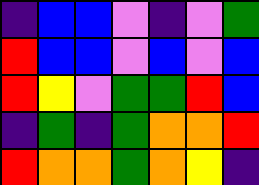[["indigo", "blue", "blue", "violet", "indigo", "violet", "green"], ["red", "blue", "blue", "violet", "blue", "violet", "blue"], ["red", "yellow", "violet", "green", "green", "red", "blue"], ["indigo", "green", "indigo", "green", "orange", "orange", "red"], ["red", "orange", "orange", "green", "orange", "yellow", "indigo"]]